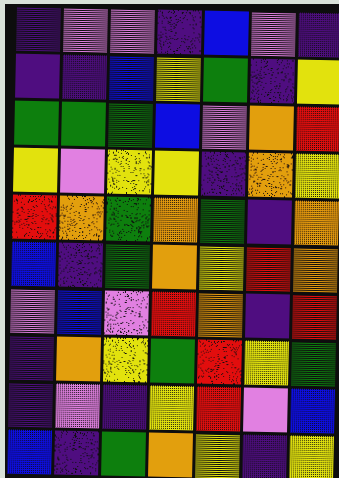[["indigo", "violet", "violet", "indigo", "blue", "violet", "indigo"], ["indigo", "indigo", "blue", "yellow", "green", "indigo", "yellow"], ["green", "green", "green", "blue", "violet", "orange", "red"], ["yellow", "violet", "yellow", "yellow", "indigo", "orange", "yellow"], ["red", "orange", "green", "orange", "green", "indigo", "orange"], ["blue", "indigo", "green", "orange", "yellow", "red", "orange"], ["violet", "blue", "violet", "red", "orange", "indigo", "red"], ["indigo", "orange", "yellow", "green", "red", "yellow", "green"], ["indigo", "violet", "indigo", "yellow", "red", "violet", "blue"], ["blue", "indigo", "green", "orange", "yellow", "indigo", "yellow"]]